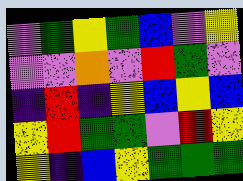[["violet", "green", "yellow", "green", "blue", "violet", "yellow"], ["violet", "violet", "orange", "violet", "red", "green", "violet"], ["indigo", "red", "indigo", "yellow", "blue", "yellow", "blue"], ["yellow", "red", "green", "green", "violet", "red", "yellow"], ["yellow", "indigo", "blue", "yellow", "green", "green", "green"]]